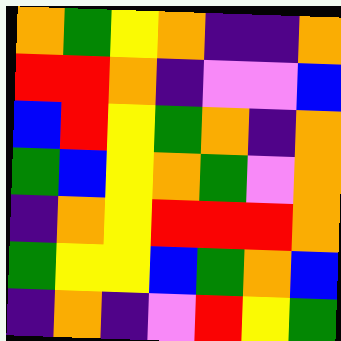[["orange", "green", "yellow", "orange", "indigo", "indigo", "orange"], ["red", "red", "orange", "indigo", "violet", "violet", "blue"], ["blue", "red", "yellow", "green", "orange", "indigo", "orange"], ["green", "blue", "yellow", "orange", "green", "violet", "orange"], ["indigo", "orange", "yellow", "red", "red", "red", "orange"], ["green", "yellow", "yellow", "blue", "green", "orange", "blue"], ["indigo", "orange", "indigo", "violet", "red", "yellow", "green"]]